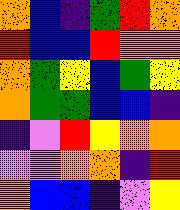[["orange", "blue", "indigo", "green", "red", "orange"], ["red", "blue", "blue", "red", "orange", "orange"], ["orange", "green", "yellow", "blue", "green", "yellow"], ["orange", "green", "green", "blue", "blue", "indigo"], ["indigo", "violet", "red", "yellow", "orange", "orange"], ["violet", "violet", "orange", "orange", "indigo", "red"], ["orange", "blue", "blue", "indigo", "violet", "yellow"]]